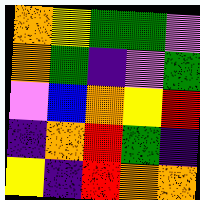[["orange", "yellow", "green", "green", "violet"], ["orange", "green", "indigo", "violet", "green"], ["violet", "blue", "orange", "yellow", "red"], ["indigo", "orange", "red", "green", "indigo"], ["yellow", "indigo", "red", "orange", "orange"]]